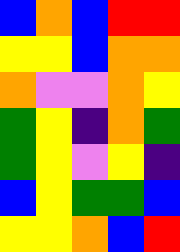[["blue", "orange", "blue", "red", "red"], ["yellow", "yellow", "blue", "orange", "orange"], ["orange", "violet", "violet", "orange", "yellow"], ["green", "yellow", "indigo", "orange", "green"], ["green", "yellow", "violet", "yellow", "indigo"], ["blue", "yellow", "green", "green", "blue"], ["yellow", "yellow", "orange", "blue", "red"]]